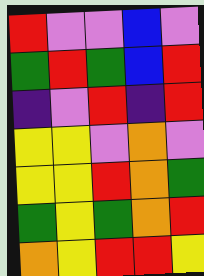[["red", "violet", "violet", "blue", "violet"], ["green", "red", "green", "blue", "red"], ["indigo", "violet", "red", "indigo", "red"], ["yellow", "yellow", "violet", "orange", "violet"], ["yellow", "yellow", "red", "orange", "green"], ["green", "yellow", "green", "orange", "red"], ["orange", "yellow", "red", "red", "yellow"]]